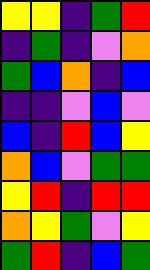[["yellow", "yellow", "indigo", "green", "red"], ["indigo", "green", "indigo", "violet", "orange"], ["green", "blue", "orange", "indigo", "blue"], ["indigo", "indigo", "violet", "blue", "violet"], ["blue", "indigo", "red", "blue", "yellow"], ["orange", "blue", "violet", "green", "green"], ["yellow", "red", "indigo", "red", "red"], ["orange", "yellow", "green", "violet", "yellow"], ["green", "red", "indigo", "blue", "green"]]